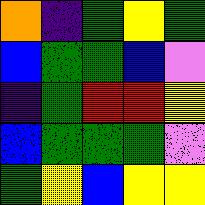[["orange", "indigo", "green", "yellow", "green"], ["blue", "green", "green", "blue", "violet"], ["indigo", "green", "red", "red", "yellow"], ["blue", "green", "green", "green", "violet"], ["green", "yellow", "blue", "yellow", "yellow"]]